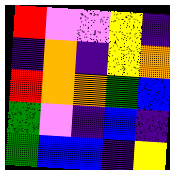[["red", "violet", "violet", "yellow", "indigo"], ["indigo", "orange", "indigo", "yellow", "orange"], ["red", "orange", "orange", "green", "blue"], ["green", "violet", "indigo", "blue", "indigo"], ["green", "blue", "blue", "indigo", "yellow"]]